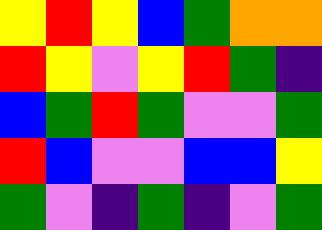[["yellow", "red", "yellow", "blue", "green", "orange", "orange"], ["red", "yellow", "violet", "yellow", "red", "green", "indigo"], ["blue", "green", "red", "green", "violet", "violet", "green"], ["red", "blue", "violet", "violet", "blue", "blue", "yellow"], ["green", "violet", "indigo", "green", "indigo", "violet", "green"]]